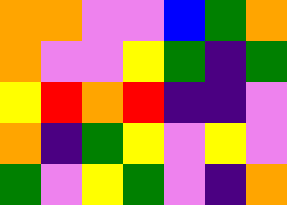[["orange", "orange", "violet", "violet", "blue", "green", "orange"], ["orange", "violet", "violet", "yellow", "green", "indigo", "green"], ["yellow", "red", "orange", "red", "indigo", "indigo", "violet"], ["orange", "indigo", "green", "yellow", "violet", "yellow", "violet"], ["green", "violet", "yellow", "green", "violet", "indigo", "orange"]]